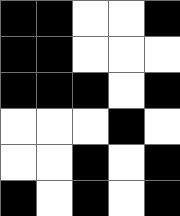[["black", "black", "white", "white", "black"], ["black", "black", "white", "white", "white"], ["black", "black", "black", "white", "black"], ["white", "white", "white", "black", "white"], ["white", "white", "black", "white", "black"], ["black", "white", "black", "white", "black"]]